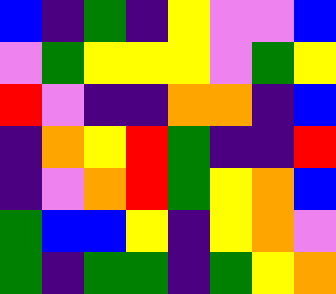[["blue", "indigo", "green", "indigo", "yellow", "violet", "violet", "blue"], ["violet", "green", "yellow", "yellow", "yellow", "violet", "green", "yellow"], ["red", "violet", "indigo", "indigo", "orange", "orange", "indigo", "blue"], ["indigo", "orange", "yellow", "red", "green", "indigo", "indigo", "red"], ["indigo", "violet", "orange", "red", "green", "yellow", "orange", "blue"], ["green", "blue", "blue", "yellow", "indigo", "yellow", "orange", "violet"], ["green", "indigo", "green", "green", "indigo", "green", "yellow", "orange"]]